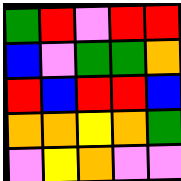[["green", "red", "violet", "red", "red"], ["blue", "violet", "green", "green", "orange"], ["red", "blue", "red", "red", "blue"], ["orange", "orange", "yellow", "orange", "green"], ["violet", "yellow", "orange", "violet", "violet"]]